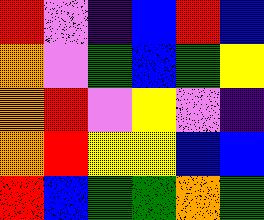[["red", "violet", "indigo", "blue", "red", "blue"], ["orange", "violet", "green", "blue", "green", "yellow"], ["orange", "red", "violet", "yellow", "violet", "indigo"], ["orange", "red", "yellow", "yellow", "blue", "blue"], ["red", "blue", "green", "green", "orange", "green"]]